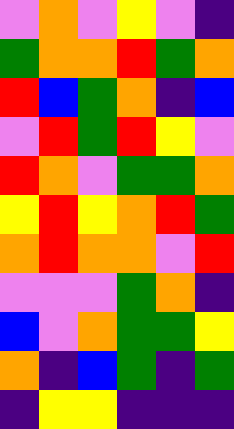[["violet", "orange", "violet", "yellow", "violet", "indigo"], ["green", "orange", "orange", "red", "green", "orange"], ["red", "blue", "green", "orange", "indigo", "blue"], ["violet", "red", "green", "red", "yellow", "violet"], ["red", "orange", "violet", "green", "green", "orange"], ["yellow", "red", "yellow", "orange", "red", "green"], ["orange", "red", "orange", "orange", "violet", "red"], ["violet", "violet", "violet", "green", "orange", "indigo"], ["blue", "violet", "orange", "green", "green", "yellow"], ["orange", "indigo", "blue", "green", "indigo", "green"], ["indigo", "yellow", "yellow", "indigo", "indigo", "indigo"]]